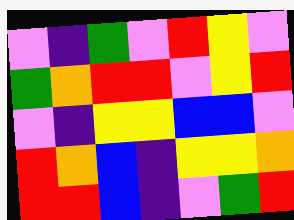[["violet", "indigo", "green", "violet", "red", "yellow", "violet"], ["green", "orange", "red", "red", "violet", "yellow", "red"], ["violet", "indigo", "yellow", "yellow", "blue", "blue", "violet"], ["red", "orange", "blue", "indigo", "yellow", "yellow", "orange"], ["red", "red", "blue", "indigo", "violet", "green", "red"]]